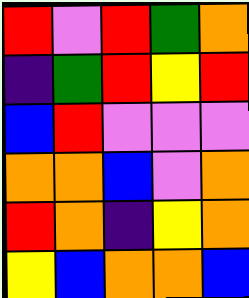[["red", "violet", "red", "green", "orange"], ["indigo", "green", "red", "yellow", "red"], ["blue", "red", "violet", "violet", "violet"], ["orange", "orange", "blue", "violet", "orange"], ["red", "orange", "indigo", "yellow", "orange"], ["yellow", "blue", "orange", "orange", "blue"]]